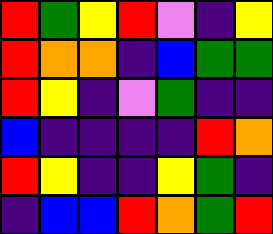[["red", "green", "yellow", "red", "violet", "indigo", "yellow"], ["red", "orange", "orange", "indigo", "blue", "green", "green"], ["red", "yellow", "indigo", "violet", "green", "indigo", "indigo"], ["blue", "indigo", "indigo", "indigo", "indigo", "red", "orange"], ["red", "yellow", "indigo", "indigo", "yellow", "green", "indigo"], ["indigo", "blue", "blue", "red", "orange", "green", "red"]]